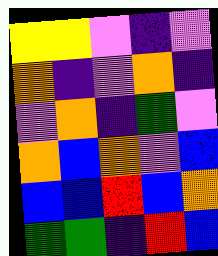[["yellow", "yellow", "violet", "indigo", "violet"], ["orange", "indigo", "violet", "orange", "indigo"], ["violet", "orange", "indigo", "green", "violet"], ["orange", "blue", "orange", "violet", "blue"], ["blue", "blue", "red", "blue", "orange"], ["green", "green", "indigo", "red", "blue"]]